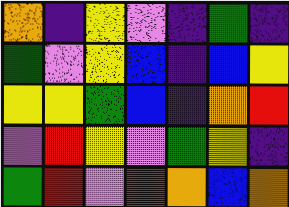[["orange", "indigo", "yellow", "violet", "indigo", "green", "indigo"], ["green", "violet", "yellow", "blue", "indigo", "blue", "yellow"], ["yellow", "yellow", "green", "blue", "indigo", "orange", "red"], ["violet", "red", "yellow", "violet", "green", "yellow", "indigo"], ["green", "red", "violet", "red", "orange", "blue", "orange"]]